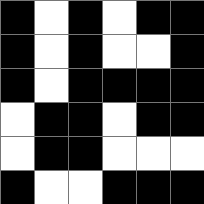[["black", "white", "black", "white", "black", "black"], ["black", "white", "black", "white", "white", "black"], ["black", "white", "black", "black", "black", "black"], ["white", "black", "black", "white", "black", "black"], ["white", "black", "black", "white", "white", "white"], ["black", "white", "white", "black", "black", "black"]]